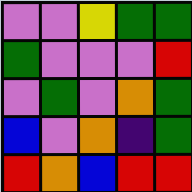[["violet", "violet", "yellow", "green", "green"], ["green", "violet", "violet", "violet", "red"], ["violet", "green", "violet", "orange", "green"], ["blue", "violet", "orange", "indigo", "green"], ["red", "orange", "blue", "red", "red"]]